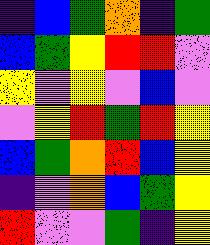[["indigo", "blue", "green", "orange", "indigo", "green"], ["blue", "green", "yellow", "red", "red", "violet"], ["yellow", "violet", "yellow", "violet", "blue", "violet"], ["violet", "yellow", "red", "green", "red", "yellow"], ["blue", "green", "orange", "red", "blue", "yellow"], ["indigo", "violet", "orange", "blue", "green", "yellow"], ["red", "violet", "violet", "green", "indigo", "yellow"]]